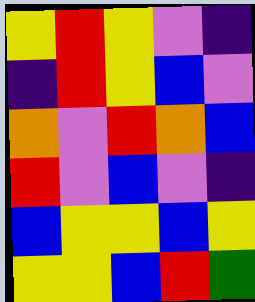[["yellow", "red", "yellow", "violet", "indigo"], ["indigo", "red", "yellow", "blue", "violet"], ["orange", "violet", "red", "orange", "blue"], ["red", "violet", "blue", "violet", "indigo"], ["blue", "yellow", "yellow", "blue", "yellow"], ["yellow", "yellow", "blue", "red", "green"]]